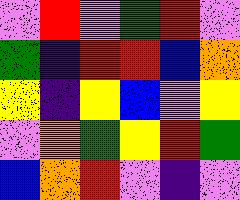[["violet", "red", "violet", "green", "red", "violet"], ["green", "indigo", "red", "red", "blue", "orange"], ["yellow", "indigo", "yellow", "blue", "violet", "yellow"], ["violet", "orange", "green", "yellow", "red", "green"], ["blue", "orange", "red", "violet", "indigo", "violet"]]